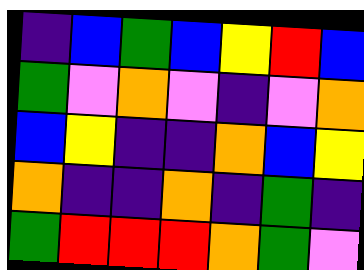[["indigo", "blue", "green", "blue", "yellow", "red", "blue"], ["green", "violet", "orange", "violet", "indigo", "violet", "orange"], ["blue", "yellow", "indigo", "indigo", "orange", "blue", "yellow"], ["orange", "indigo", "indigo", "orange", "indigo", "green", "indigo"], ["green", "red", "red", "red", "orange", "green", "violet"]]